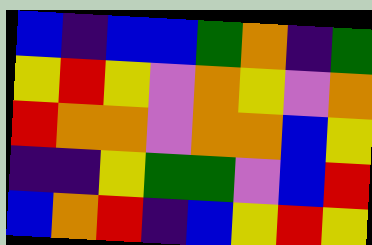[["blue", "indigo", "blue", "blue", "green", "orange", "indigo", "green"], ["yellow", "red", "yellow", "violet", "orange", "yellow", "violet", "orange"], ["red", "orange", "orange", "violet", "orange", "orange", "blue", "yellow"], ["indigo", "indigo", "yellow", "green", "green", "violet", "blue", "red"], ["blue", "orange", "red", "indigo", "blue", "yellow", "red", "yellow"]]